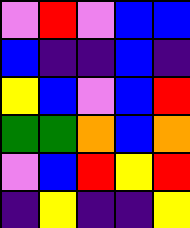[["violet", "red", "violet", "blue", "blue"], ["blue", "indigo", "indigo", "blue", "indigo"], ["yellow", "blue", "violet", "blue", "red"], ["green", "green", "orange", "blue", "orange"], ["violet", "blue", "red", "yellow", "red"], ["indigo", "yellow", "indigo", "indigo", "yellow"]]